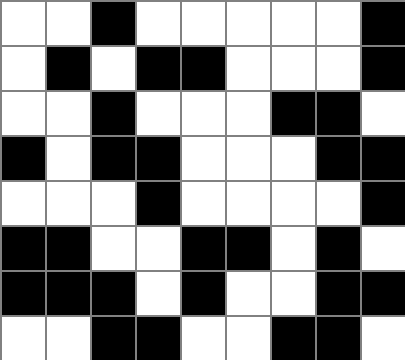[["white", "white", "black", "white", "white", "white", "white", "white", "black"], ["white", "black", "white", "black", "black", "white", "white", "white", "black"], ["white", "white", "black", "white", "white", "white", "black", "black", "white"], ["black", "white", "black", "black", "white", "white", "white", "black", "black"], ["white", "white", "white", "black", "white", "white", "white", "white", "black"], ["black", "black", "white", "white", "black", "black", "white", "black", "white"], ["black", "black", "black", "white", "black", "white", "white", "black", "black"], ["white", "white", "black", "black", "white", "white", "black", "black", "white"]]